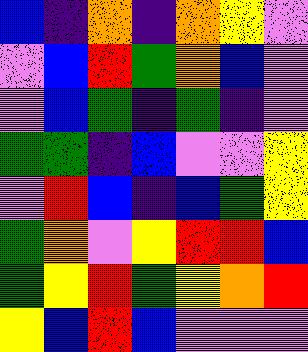[["blue", "indigo", "orange", "indigo", "orange", "yellow", "violet"], ["violet", "blue", "red", "green", "orange", "blue", "violet"], ["violet", "blue", "green", "indigo", "green", "indigo", "violet"], ["green", "green", "indigo", "blue", "violet", "violet", "yellow"], ["violet", "red", "blue", "indigo", "blue", "green", "yellow"], ["green", "orange", "violet", "yellow", "red", "red", "blue"], ["green", "yellow", "red", "green", "yellow", "orange", "red"], ["yellow", "blue", "red", "blue", "violet", "violet", "violet"]]